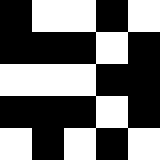[["black", "white", "white", "black", "white"], ["black", "black", "black", "white", "black"], ["white", "white", "white", "black", "black"], ["black", "black", "black", "white", "black"], ["white", "black", "white", "black", "white"]]